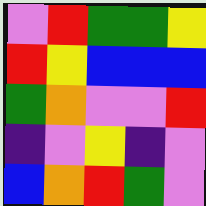[["violet", "red", "green", "green", "yellow"], ["red", "yellow", "blue", "blue", "blue"], ["green", "orange", "violet", "violet", "red"], ["indigo", "violet", "yellow", "indigo", "violet"], ["blue", "orange", "red", "green", "violet"]]